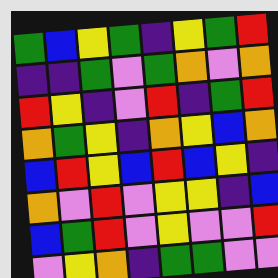[["green", "blue", "yellow", "green", "indigo", "yellow", "green", "red"], ["indigo", "indigo", "green", "violet", "green", "orange", "violet", "orange"], ["red", "yellow", "indigo", "violet", "red", "indigo", "green", "red"], ["orange", "green", "yellow", "indigo", "orange", "yellow", "blue", "orange"], ["blue", "red", "yellow", "blue", "red", "blue", "yellow", "indigo"], ["orange", "violet", "red", "violet", "yellow", "yellow", "indigo", "blue"], ["blue", "green", "red", "violet", "yellow", "violet", "violet", "red"], ["violet", "yellow", "orange", "indigo", "green", "green", "violet", "violet"]]